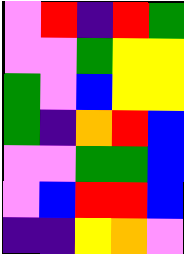[["violet", "red", "indigo", "red", "green"], ["violet", "violet", "green", "yellow", "yellow"], ["green", "violet", "blue", "yellow", "yellow"], ["green", "indigo", "orange", "red", "blue"], ["violet", "violet", "green", "green", "blue"], ["violet", "blue", "red", "red", "blue"], ["indigo", "indigo", "yellow", "orange", "violet"]]